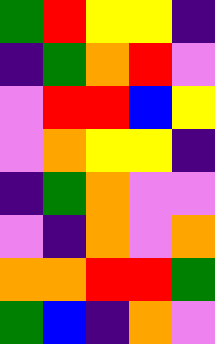[["green", "red", "yellow", "yellow", "indigo"], ["indigo", "green", "orange", "red", "violet"], ["violet", "red", "red", "blue", "yellow"], ["violet", "orange", "yellow", "yellow", "indigo"], ["indigo", "green", "orange", "violet", "violet"], ["violet", "indigo", "orange", "violet", "orange"], ["orange", "orange", "red", "red", "green"], ["green", "blue", "indigo", "orange", "violet"]]